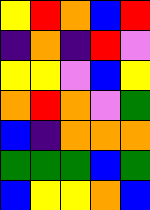[["yellow", "red", "orange", "blue", "red"], ["indigo", "orange", "indigo", "red", "violet"], ["yellow", "yellow", "violet", "blue", "yellow"], ["orange", "red", "orange", "violet", "green"], ["blue", "indigo", "orange", "orange", "orange"], ["green", "green", "green", "blue", "green"], ["blue", "yellow", "yellow", "orange", "blue"]]